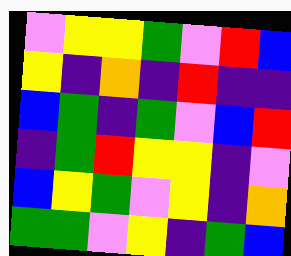[["violet", "yellow", "yellow", "green", "violet", "red", "blue"], ["yellow", "indigo", "orange", "indigo", "red", "indigo", "indigo"], ["blue", "green", "indigo", "green", "violet", "blue", "red"], ["indigo", "green", "red", "yellow", "yellow", "indigo", "violet"], ["blue", "yellow", "green", "violet", "yellow", "indigo", "orange"], ["green", "green", "violet", "yellow", "indigo", "green", "blue"]]